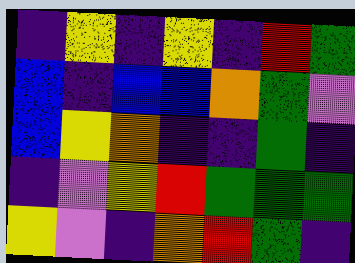[["indigo", "yellow", "indigo", "yellow", "indigo", "red", "green"], ["blue", "indigo", "blue", "blue", "orange", "green", "violet"], ["blue", "yellow", "orange", "indigo", "indigo", "green", "indigo"], ["indigo", "violet", "yellow", "red", "green", "green", "green"], ["yellow", "violet", "indigo", "orange", "red", "green", "indigo"]]